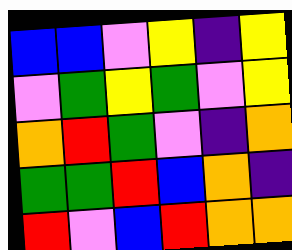[["blue", "blue", "violet", "yellow", "indigo", "yellow"], ["violet", "green", "yellow", "green", "violet", "yellow"], ["orange", "red", "green", "violet", "indigo", "orange"], ["green", "green", "red", "blue", "orange", "indigo"], ["red", "violet", "blue", "red", "orange", "orange"]]